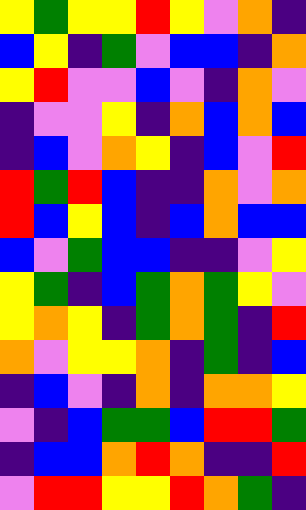[["yellow", "green", "yellow", "yellow", "red", "yellow", "violet", "orange", "indigo"], ["blue", "yellow", "indigo", "green", "violet", "blue", "blue", "indigo", "orange"], ["yellow", "red", "violet", "violet", "blue", "violet", "indigo", "orange", "violet"], ["indigo", "violet", "violet", "yellow", "indigo", "orange", "blue", "orange", "blue"], ["indigo", "blue", "violet", "orange", "yellow", "indigo", "blue", "violet", "red"], ["red", "green", "red", "blue", "indigo", "indigo", "orange", "violet", "orange"], ["red", "blue", "yellow", "blue", "indigo", "blue", "orange", "blue", "blue"], ["blue", "violet", "green", "blue", "blue", "indigo", "indigo", "violet", "yellow"], ["yellow", "green", "indigo", "blue", "green", "orange", "green", "yellow", "violet"], ["yellow", "orange", "yellow", "indigo", "green", "orange", "green", "indigo", "red"], ["orange", "violet", "yellow", "yellow", "orange", "indigo", "green", "indigo", "blue"], ["indigo", "blue", "violet", "indigo", "orange", "indigo", "orange", "orange", "yellow"], ["violet", "indigo", "blue", "green", "green", "blue", "red", "red", "green"], ["indigo", "blue", "blue", "orange", "red", "orange", "indigo", "indigo", "red"], ["violet", "red", "red", "yellow", "yellow", "red", "orange", "green", "indigo"]]